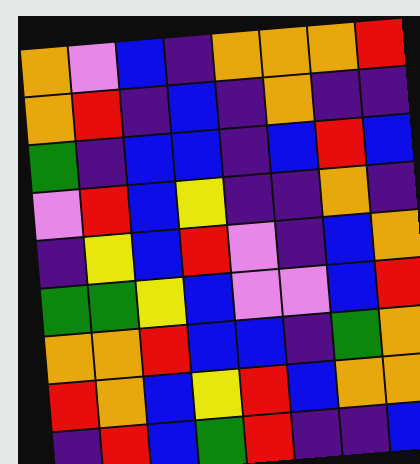[["orange", "violet", "blue", "indigo", "orange", "orange", "orange", "red"], ["orange", "red", "indigo", "blue", "indigo", "orange", "indigo", "indigo"], ["green", "indigo", "blue", "blue", "indigo", "blue", "red", "blue"], ["violet", "red", "blue", "yellow", "indigo", "indigo", "orange", "indigo"], ["indigo", "yellow", "blue", "red", "violet", "indigo", "blue", "orange"], ["green", "green", "yellow", "blue", "violet", "violet", "blue", "red"], ["orange", "orange", "red", "blue", "blue", "indigo", "green", "orange"], ["red", "orange", "blue", "yellow", "red", "blue", "orange", "orange"], ["indigo", "red", "blue", "green", "red", "indigo", "indigo", "blue"]]